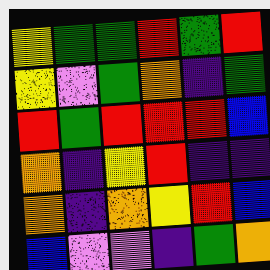[["yellow", "green", "green", "red", "green", "red"], ["yellow", "violet", "green", "orange", "indigo", "green"], ["red", "green", "red", "red", "red", "blue"], ["orange", "indigo", "yellow", "red", "indigo", "indigo"], ["orange", "indigo", "orange", "yellow", "red", "blue"], ["blue", "violet", "violet", "indigo", "green", "orange"]]